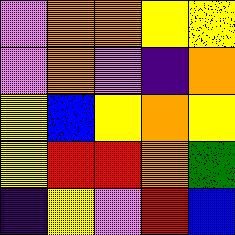[["violet", "orange", "orange", "yellow", "yellow"], ["violet", "orange", "violet", "indigo", "orange"], ["yellow", "blue", "yellow", "orange", "yellow"], ["yellow", "red", "red", "orange", "green"], ["indigo", "yellow", "violet", "red", "blue"]]